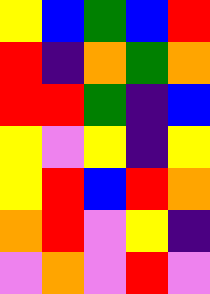[["yellow", "blue", "green", "blue", "red"], ["red", "indigo", "orange", "green", "orange"], ["red", "red", "green", "indigo", "blue"], ["yellow", "violet", "yellow", "indigo", "yellow"], ["yellow", "red", "blue", "red", "orange"], ["orange", "red", "violet", "yellow", "indigo"], ["violet", "orange", "violet", "red", "violet"]]